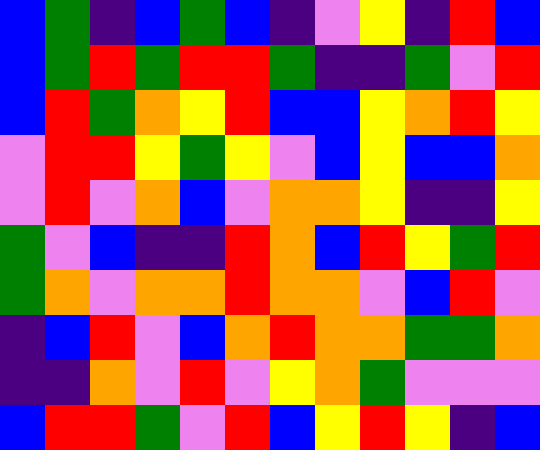[["blue", "green", "indigo", "blue", "green", "blue", "indigo", "violet", "yellow", "indigo", "red", "blue"], ["blue", "green", "red", "green", "red", "red", "green", "indigo", "indigo", "green", "violet", "red"], ["blue", "red", "green", "orange", "yellow", "red", "blue", "blue", "yellow", "orange", "red", "yellow"], ["violet", "red", "red", "yellow", "green", "yellow", "violet", "blue", "yellow", "blue", "blue", "orange"], ["violet", "red", "violet", "orange", "blue", "violet", "orange", "orange", "yellow", "indigo", "indigo", "yellow"], ["green", "violet", "blue", "indigo", "indigo", "red", "orange", "blue", "red", "yellow", "green", "red"], ["green", "orange", "violet", "orange", "orange", "red", "orange", "orange", "violet", "blue", "red", "violet"], ["indigo", "blue", "red", "violet", "blue", "orange", "red", "orange", "orange", "green", "green", "orange"], ["indigo", "indigo", "orange", "violet", "red", "violet", "yellow", "orange", "green", "violet", "violet", "violet"], ["blue", "red", "red", "green", "violet", "red", "blue", "yellow", "red", "yellow", "indigo", "blue"]]